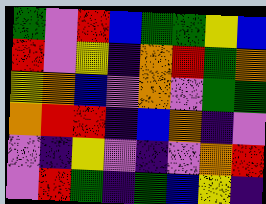[["green", "violet", "red", "blue", "green", "green", "yellow", "blue"], ["red", "violet", "yellow", "indigo", "orange", "red", "green", "orange"], ["yellow", "orange", "blue", "violet", "orange", "violet", "green", "green"], ["orange", "red", "red", "indigo", "blue", "orange", "indigo", "violet"], ["violet", "indigo", "yellow", "violet", "indigo", "violet", "orange", "red"], ["violet", "red", "green", "indigo", "green", "blue", "yellow", "indigo"]]